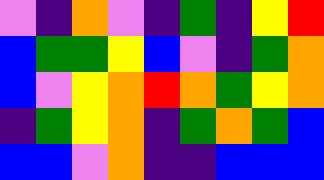[["violet", "indigo", "orange", "violet", "indigo", "green", "indigo", "yellow", "red"], ["blue", "green", "green", "yellow", "blue", "violet", "indigo", "green", "orange"], ["blue", "violet", "yellow", "orange", "red", "orange", "green", "yellow", "orange"], ["indigo", "green", "yellow", "orange", "indigo", "green", "orange", "green", "blue"], ["blue", "blue", "violet", "orange", "indigo", "indigo", "blue", "blue", "blue"]]